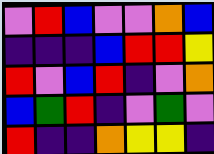[["violet", "red", "blue", "violet", "violet", "orange", "blue"], ["indigo", "indigo", "indigo", "blue", "red", "red", "yellow"], ["red", "violet", "blue", "red", "indigo", "violet", "orange"], ["blue", "green", "red", "indigo", "violet", "green", "violet"], ["red", "indigo", "indigo", "orange", "yellow", "yellow", "indigo"]]